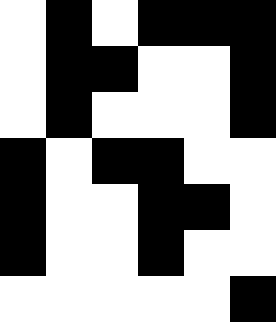[["white", "black", "white", "black", "black", "black"], ["white", "black", "black", "white", "white", "black"], ["white", "black", "white", "white", "white", "black"], ["black", "white", "black", "black", "white", "white"], ["black", "white", "white", "black", "black", "white"], ["black", "white", "white", "black", "white", "white"], ["white", "white", "white", "white", "white", "black"]]